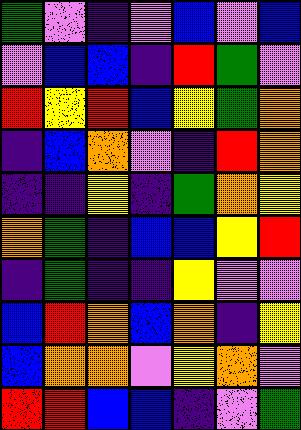[["green", "violet", "indigo", "violet", "blue", "violet", "blue"], ["violet", "blue", "blue", "indigo", "red", "green", "violet"], ["red", "yellow", "red", "blue", "yellow", "green", "orange"], ["indigo", "blue", "orange", "violet", "indigo", "red", "orange"], ["indigo", "indigo", "yellow", "indigo", "green", "orange", "yellow"], ["orange", "green", "indigo", "blue", "blue", "yellow", "red"], ["indigo", "green", "indigo", "indigo", "yellow", "violet", "violet"], ["blue", "red", "orange", "blue", "orange", "indigo", "yellow"], ["blue", "orange", "orange", "violet", "yellow", "orange", "violet"], ["red", "red", "blue", "blue", "indigo", "violet", "green"]]